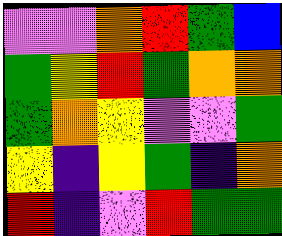[["violet", "violet", "orange", "red", "green", "blue"], ["green", "yellow", "red", "green", "orange", "orange"], ["green", "orange", "yellow", "violet", "violet", "green"], ["yellow", "indigo", "yellow", "green", "indigo", "orange"], ["red", "indigo", "violet", "red", "green", "green"]]